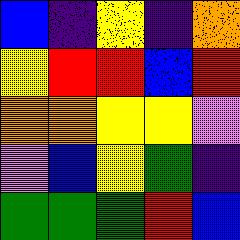[["blue", "indigo", "yellow", "indigo", "orange"], ["yellow", "red", "red", "blue", "red"], ["orange", "orange", "yellow", "yellow", "violet"], ["violet", "blue", "yellow", "green", "indigo"], ["green", "green", "green", "red", "blue"]]